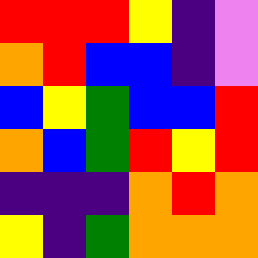[["red", "red", "red", "yellow", "indigo", "violet"], ["orange", "red", "blue", "blue", "indigo", "violet"], ["blue", "yellow", "green", "blue", "blue", "red"], ["orange", "blue", "green", "red", "yellow", "red"], ["indigo", "indigo", "indigo", "orange", "red", "orange"], ["yellow", "indigo", "green", "orange", "orange", "orange"]]